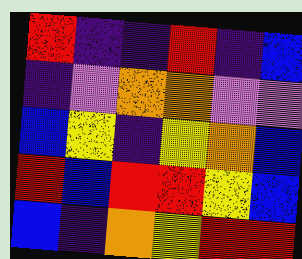[["red", "indigo", "indigo", "red", "indigo", "blue"], ["indigo", "violet", "orange", "orange", "violet", "violet"], ["blue", "yellow", "indigo", "yellow", "orange", "blue"], ["red", "blue", "red", "red", "yellow", "blue"], ["blue", "indigo", "orange", "yellow", "red", "red"]]